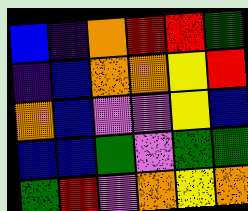[["blue", "indigo", "orange", "red", "red", "green"], ["indigo", "blue", "orange", "orange", "yellow", "red"], ["orange", "blue", "violet", "violet", "yellow", "blue"], ["blue", "blue", "green", "violet", "green", "green"], ["green", "red", "violet", "orange", "yellow", "orange"]]